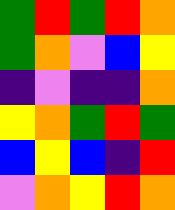[["green", "red", "green", "red", "orange"], ["green", "orange", "violet", "blue", "yellow"], ["indigo", "violet", "indigo", "indigo", "orange"], ["yellow", "orange", "green", "red", "green"], ["blue", "yellow", "blue", "indigo", "red"], ["violet", "orange", "yellow", "red", "orange"]]